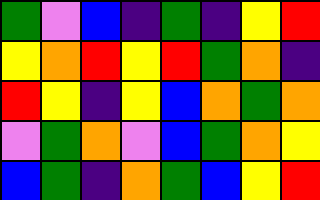[["green", "violet", "blue", "indigo", "green", "indigo", "yellow", "red"], ["yellow", "orange", "red", "yellow", "red", "green", "orange", "indigo"], ["red", "yellow", "indigo", "yellow", "blue", "orange", "green", "orange"], ["violet", "green", "orange", "violet", "blue", "green", "orange", "yellow"], ["blue", "green", "indigo", "orange", "green", "blue", "yellow", "red"]]